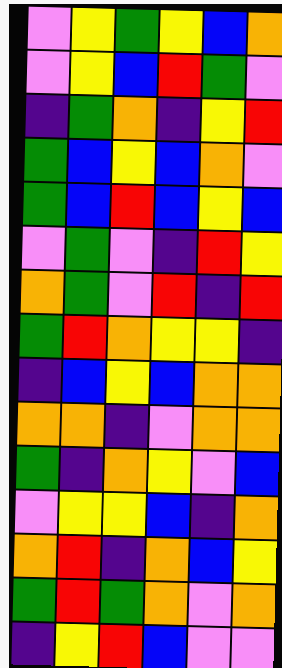[["violet", "yellow", "green", "yellow", "blue", "orange"], ["violet", "yellow", "blue", "red", "green", "violet"], ["indigo", "green", "orange", "indigo", "yellow", "red"], ["green", "blue", "yellow", "blue", "orange", "violet"], ["green", "blue", "red", "blue", "yellow", "blue"], ["violet", "green", "violet", "indigo", "red", "yellow"], ["orange", "green", "violet", "red", "indigo", "red"], ["green", "red", "orange", "yellow", "yellow", "indigo"], ["indigo", "blue", "yellow", "blue", "orange", "orange"], ["orange", "orange", "indigo", "violet", "orange", "orange"], ["green", "indigo", "orange", "yellow", "violet", "blue"], ["violet", "yellow", "yellow", "blue", "indigo", "orange"], ["orange", "red", "indigo", "orange", "blue", "yellow"], ["green", "red", "green", "orange", "violet", "orange"], ["indigo", "yellow", "red", "blue", "violet", "violet"]]